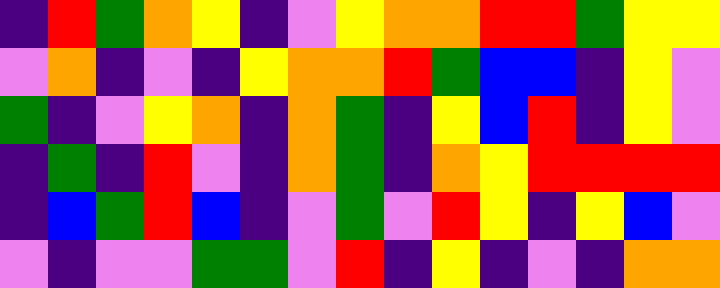[["indigo", "red", "green", "orange", "yellow", "indigo", "violet", "yellow", "orange", "orange", "red", "red", "green", "yellow", "yellow"], ["violet", "orange", "indigo", "violet", "indigo", "yellow", "orange", "orange", "red", "green", "blue", "blue", "indigo", "yellow", "violet"], ["green", "indigo", "violet", "yellow", "orange", "indigo", "orange", "green", "indigo", "yellow", "blue", "red", "indigo", "yellow", "violet"], ["indigo", "green", "indigo", "red", "violet", "indigo", "orange", "green", "indigo", "orange", "yellow", "red", "red", "red", "red"], ["indigo", "blue", "green", "red", "blue", "indigo", "violet", "green", "violet", "red", "yellow", "indigo", "yellow", "blue", "violet"], ["violet", "indigo", "violet", "violet", "green", "green", "violet", "red", "indigo", "yellow", "indigo", "violet", "indigo", "orange", "orange"]]